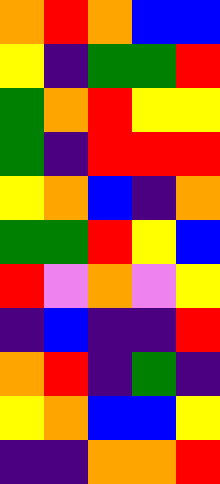[["orange", "red", "orange", "blue", "blue"], ["yellow", "indigo", "green", "green", "red"], ["green", "orange", "red", "yellow", "yellow"], ["green", "indigo", "red", "red", "red"], ["yellow", "orange", "blue", "indigo", "orange"], ["green", "green", "red", "yellow", "blue"], ["red", "violet", "orange", "violet", "yellow"], ["indigo", "blue", "indigo", "indigo", "red"], ["orange", "red", "indigo", "green", "indigo"], ["yellow", "orange", "blue", "blue", "yellow"], ["indigo", "indigo", "orange", "orange", "red"]]